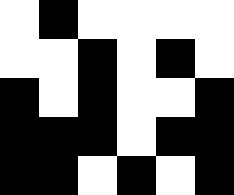[["white", "black", "white", "white", "white", "white"], ["white", "white", "black", "white", "black", "white"], ["black", "white", "black", "white", "white", "black"], ["black", "black", "black", "white", "black", "black"], ["black", "black", "white", "black", "white", "black"]]